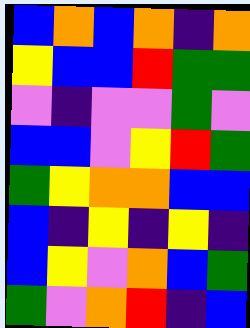[["blue", "orange", "blue", "orange", "indigo", "orange"], ["yellow", "blue", "blue", "red", "green", "green"], ["violet", "indigo", "violet", "violet", "green", "violet"], ["blue", "blue", "violet", "yellow", "red", "green"], ["green", "yellow", "orange", "orange", "blue", "blue"], ["blue", "indigo", "yellow", "indigo", "yellow", "indigo"], ["blue", "yellow", "violet", "orange", "blue", "green"], ["green", "violet", "orange", "red", "indigo", "blue"]]